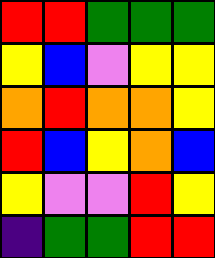[["red", "red", "green", "green", "green"], ["yellow", "blue", "violet", "yellow", "yellow"], ["orange", "red", "orange", "orange", "yellow"], ["red", "blue", "yellow", "orange", "blue"], ["yellow", "violet", "violet", "red", "yellow"], ["indigo", "green", "green", "red", "red"]]